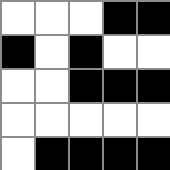[["white", "white", "white", "black", "black"], ["black", "white", "black", "white", "white"], ["white", "white", "black", "black", "black"], ["white", "white", "white", "white", "white"], ["white", "black", "black", "black", "black"]]